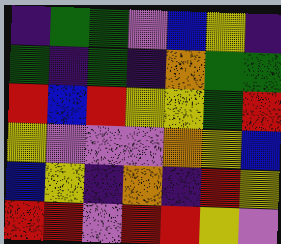[["indigo", "green", "green", "violet", "blue", "yellow", "indigo"], ["green", "indigo", "green", "indigo", "orange", "green", "green"], ["red", "blue", "red", "yellow", "yellow", "green", "red"], ["yellow", "violet", "violet", "violet", "orange", "yellow", "blue"], ["blue", "yellow", "indigo", "orange", "indigo", "red", "yellow"], ["red", "red", "violet", "red", "red", "yellow", "violet"]]